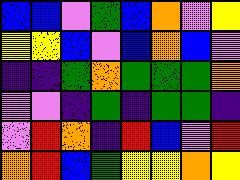[["blue", "blue", "violet", "green", "blue", "orange", "violet", "yellow"], ["yellow", "yellow", "blue", "violet", "blue", "orange", "blue", "violet"], ["indigo", "indigo", "green", "orange", "green", "green", "green", "orange"], ["violet", "violet", "indigo", "green", "indigo", "green", "green", "indigo"], ["violet", "red", "orange", "indigo", "red", "blue", "violet", "red"], ["orange", "red", "blue", "green", "yellow", "yellow", "orange", "yellow"]]